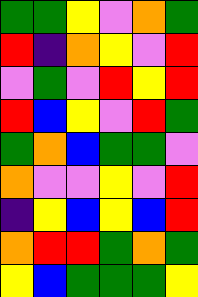[["green", "green", "yellow", "violet", "orange", "green"], ["red", "indigo", "orange", "yellow", "violet", "red"], ["violet", "green", "violet", "red", "yellow", "red"], ["red", "blue", "yellow", "violet", "red", "green"], ["green", "orange", "blue", "green", "green", "violet"], ["orange", "violet", "violet", "yellow", "violet", "red"], ["indigo", "yellow", "blue", "yellow", "blue", "red"], ["orange", "red", "red", "green", "orange", "green"], ["yellow", "blue", "green", "green", "green", "yellow"]]